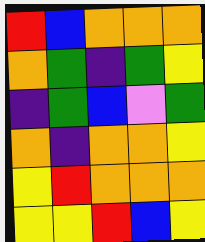[["red", "blue", "orange", "orange", "orange"], ["orange", "green", "indigo", "green", "yellow"], ["indigo", "green", "blue", "violet", "green"], ["orange", "indigo", "orange", "orange", "yellow"], ["yellow", "red", "orange", "orange", "orange"], ["yellow", "yellow", "red", "blue", "yellow"]]